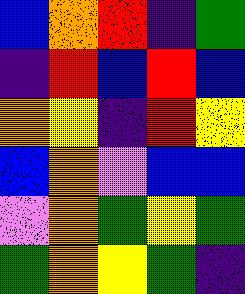[["blue", "orange", "red", "indigo", "green"], ["indigo", "red", "blue", "red", "blue"], ["orange", "yellow", "indigo", "red", "yellow"], ["blue", "orange", "violet", "blue", "blue"], ["violet", "orange", "green", "yellow", "green"], ["green", "orange", "yellow", "green", "indigo"]]